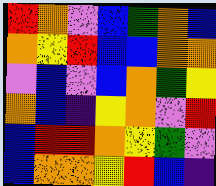[["red", "orange", "violet", "blue", "green", "orange", "blue"], ["orange", "yellow", "red", "blue", "blue", "orange", "orange"], ["violet", "blue", "violet", "blue", "orange", "green", "yellow"], ["orange", "blue", "indigo", "yellow", "orange", "violet", "red"], ["blue", "red", "red", "orange", "yellow", "green", "violet"], ["blue", "orange", "orange", "yellow", "red", "blue", "indigo"]]